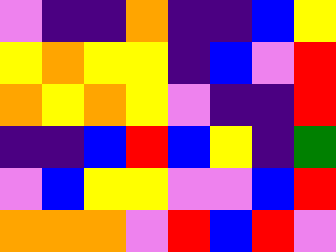[["violet", "indigo", "indigo", "orange", "indigo", "indigo", "blue", "yellow"], ["yellow", "orange", "yellow", "yellow", "indigo", "blue", "violet", "red"], ["orange", "yellow", "orange", "yellow", "violet", "indigo", "indigo", "red"], ["indigo", "indigo", "blue", "red", "blue", "yellow", "indigo", "green"], ["violet", "blue", "yellow", "yellow", "violet", "violet", "blue", "red"], ["orange", "orange", "orange", "violet", "red", "blue", "red", "violet"]]